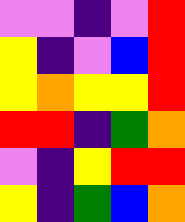[["violet", "violet", "indigo", "violet", "red"], ["yellow", "indigo", "violet", "blue", "red"], ["yellow", "orange", "yellow", "yellow", "red"], ["red", "red", "indigo", "green", "orange"], ["violet", "indigo", "yellow", "red", "red"], ["yellow", "indigo", "green", "blue", "orange"]]